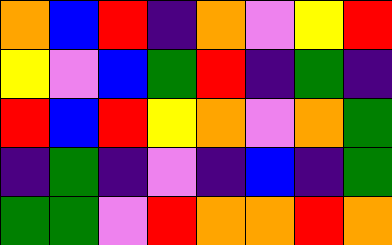[["orange", "blue", "red", "indigo", "orange", "violet", "yellow", "red"], ["yellow", "violet", "blue", "green", "red", "indigo", "green", "indigo"], ["red", "blue", "red", "yellow", "orange", "violet", "orange", "green"], ["indigo", "green", "indigo", "violet", "indigo", "blue", "indigo", "green"], ["green", "green", "violet", "red", "orange", "orange", "red", "orange"]]